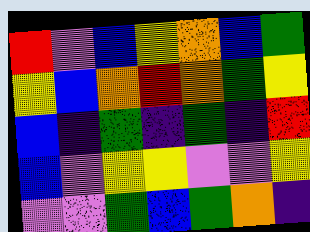[["red", "violet", "blue", "yellow", "orange", "blue", "green"], ["yellow", "blue", "orange", "red", "orange", "green", "yellow"], ["blue", "indigo", "green", "indigo", "green", "indigo", "red"], ["blue", "violet", "yellow", "yellow", "violet", "violet", "yellow"], ["violet", "violet", "green", "blue", "green", "orange", "indigo"]]